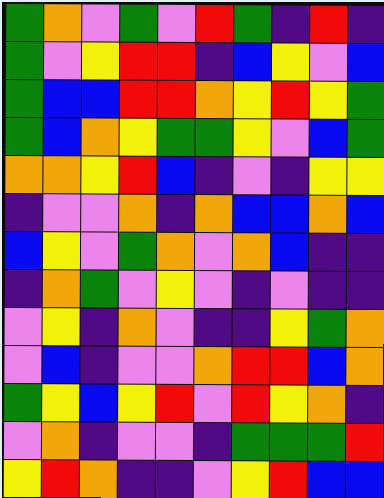[["green", "orange", "violet", "green", "violet", "red", "green", "indigo", "red", "indigo"], ["green", "violet", "yellow", "red", "red", "indigo", "blue", "yellow", "violet", "blue"], ["green", "blue", "blue", "red", "red", "orange", "yellow", "red", "yellow", "green"], ["green", "blue", "orange", "yellow", "green", "green", "yellow", "violet", "blue", "green"], ["orange", "orange", "yellow", "red", "blue", "indigo", "violet", "indigo", "yellow", "yellow"], ["indigo", "violet", "violet", "orange", "indigo", "orange", "blue", "blue", "orange", "blue"], ["blue", "yellow", "violet", "green", "orange", "violet", "orange", "blue", "indigo", "indigo"], ["indigo", "orange", "green", "violet", "yellow", "violet", "indigo", "violet", "indigo", "indigo"], ["violet", "yellow", "indigo", "orange", "violet", "indigo", "indigo", "yellow", "green", "orange"], ["violet", "blue", "indigo", "violet", "violet", "orange", "red", "red", "blue", "orange"], ["green", "yellow", "blue", "yellow", "red", "violet", "red", "yellow", "orange", "indigo"], ["violet", "orange", "indigo", "violet", "violet", "indigo", "green", "green", "green", "red"], ["yellow", "red", "orange", "indigo", "indigo", "violet", "yellow", "red", "blue", "blue"]]